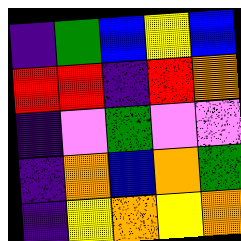[["indigo", "green", "blue", "yellow", "blue"], ["red", "red", "indigo", "red", "orange"], ["indigo", "violet", "green", "violet", "violet"], ["indigo", "orange", "blue", "orange", "green"], ["indigo", "yellow", "orange", "yellow", "orange"]]